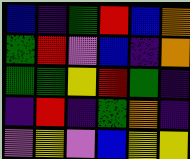[["blue", "indigo", "green", "red", "blue", "orange"], ["green", "red", "violet", "blue", "indigo", "orange"], ["green", "green", "yellow", "red", "green", "indigo"], ["indigo", "red", "indigo", "green", "orange", "indigo"], ["violet", "yellow", "violet", "blue", "yellow", "yellow"]]